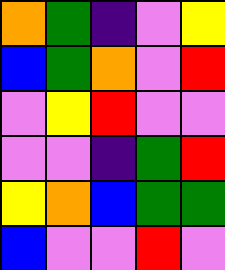[["orange", "green", "indigo", "violet", "yellow"], ["blue", "green", "orange", "violet", "red"], ["violet", "yellow", "red", "violet", "violet"], ["violet", "violet", "indigo", "green", "red"], ["yellow", "orange", "blue", "green", "green"], ["blue", "violet", "violet", "red", "violet"]]